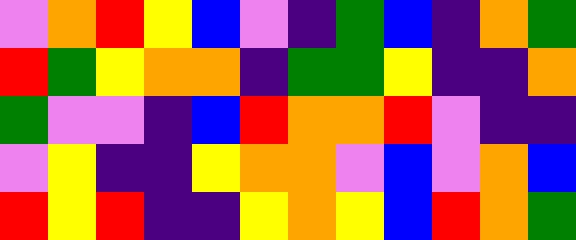[["violet", "orange", "red", "yellow", "blue", "violet", "indigo", "green", "blue", "indigo", "orange", "green"], ["red", "green", "yellow", "orange", "orange", "indigo", "green", "green", "yellow", "indigo", "indigo", "orange"], ["green", "violet", "violet", "indigo", "blue", "red", "orange", "orange", "red", "violet", "indigo", "indigo"], ["violet", "yellow", "indigo", "indigo", "yellow", "orange", "orange", "violet", "blue", "violet", "orange", "blue"], ["red", "yellow", "red", "indigo", "indigo", "yellow", "orange", "yellow", "blue", "red", "orange", "green"]]